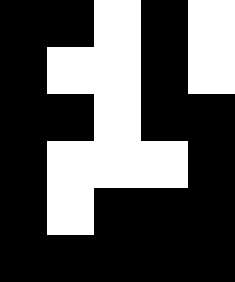[["black", "black", "white", "black", "white"], ["black", "white", "white", "black", "white"], ["black", "black", "white", "black", "black"], ["black", "white", "white", "white", "black"], ["black", "white", "black", "black", "black"], ["black", "black", "black", "black", "black"]]